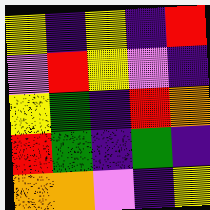[["yellow", "indigo", "yellow", "indigo", "red"], ["violet", "red", "yellow", "violet", "indigo"], ["yellow", "green", "indigo", "red", "orange"], ["red", "green", "indigo", "green", "indigo"], ["orange", "orange", "violet", "indigo", "yellow"]]